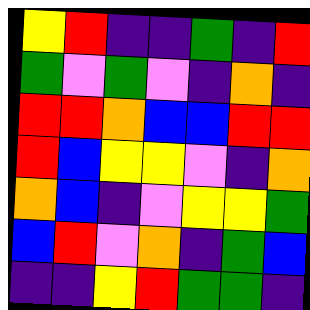[["yellow", "red", "indigo", "indigo", "green", "indigo", "red"], ["green", "violet", "green", "violet", "indigo", "orange", "indigo"], ["red", "red", "orange", "blue", "blue", "red", "red"], ["red", "blue", "yellow", "yellow", "violet", "indigo", "orange"], ["orange", "blue", "indigo", "violet", "yellow", "yellow", "green"], ["blue", "red", "violet", "orange", "indigo", "green", "blue"], ["indigo", "indigo", "yellow", "red", "green", "green", "indigo"]]